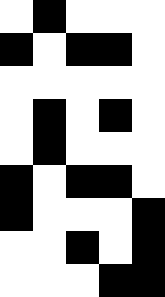[["white", "black", "white", "white", "white"], ["black", "white", "black", "black", "white"], ["white", "white", "white", "white", "white"], ["white", "black", "white", "black", "white"], ["white", "black", "white", "white", "white"], ["black", "white", "black", "black", "white"], ["black", "white", "white", "white", "black"], ["white", "white", "black", "white", "black"], ["white", "white", "white", "black", "black"]]